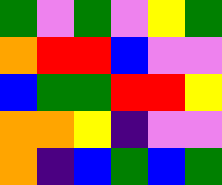[["green", "violet", "green", "violet", "yellow", "green"], ["orange", "red", "red", "blue", "violet", "violet"], ["blue", "green", "green", "red", "red", "yellow"], ["orange", "orange", "yellow", "indigo", "violet", "violet"], ["orange", "indigo", "blue", "green", "blue", "green"]]